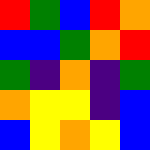[["red", "green", "blue", "red", "orange"], ["blue", "blue", "green", "orange", "red"], ["green", "indigo", "orange", "indigo", "green"], ["orange", "yellow", "yellow", "indigo", "blue"], ["blue", "yellow", "orange", "yellow", "blue"]]